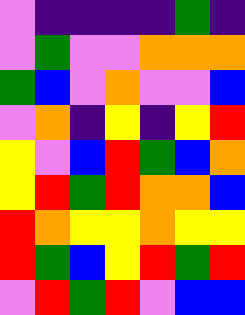[["violet", "indigo", "indigo", "indigo", "indigo", "green", "indigo"], ["violet", "green", "violet", "violet", "orange", "orange", "orange"], ["green", "blue", "violet", "orange", "violet", "violet", "blue"], ["violet", "orange", "indigo", "yellow", "indigo", "yellow", "red"], ["yellow", "violet", "blue", "red", "green", "blue", "orange"], ["yellow", "red", "green", "red", "orange", "orange", "blue"], ["red", "orange", "yellow", "yellow", "orange", "yellow", "yellow"], ["red", "green", "blue", "yellow", "red", "green", "red"], ["violet", "red", "green", "red", "violet", "blue", "blue"]]